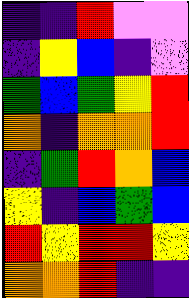[["indigo", "indigo", "red", "violet", "violet"], ["indigo", "yellow", "blue", "indigo", "violet"], ["green", "blue", "green", "yellow", "red"], ["orange", "indigo", "orange", "orange", "red"], ["indigo", "green", "red", "orange", "blue"], ["yellow", "indigo", "blue", "green", "blue"], ["red", "yellow", "red", "red", "yellow"], ["orange", "orange", "red", "indigo", "indigo"]]